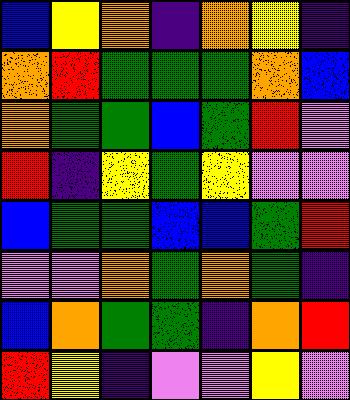[["blue", "yellow", "orange", "indigo", "orange", "yellow", "indigo"], ["orange", "red", "green", "green", "green", "orange", "blue"], ["orange", "green", "green", "blue", "green", "red", "violet"], ["red", "indigo", "yellow", "green", "yellow", "violet", "violet"], ["blue", "green", "green", "blue", "blue", "green", "red"], ["violet", "violet", "orange", "green", "orange", "green", "indigo"], ["blue", "orange", "green", "green", "indigo", "orange", "red"], ["red", "yellow", "indigo", "violet", "violet", "yellow", "violet"]]